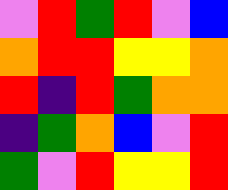[["violet", "red", "green", "red", "violet", "blue"], ["orange", "red", "red", "yellow", "yellow", "orange"], ["red", "indigo", "red", "green", "orange", "orange"], ["indigo", "green", "orange", "blue", "violet", "red"], ["green", "violet", "red", "yellow", "yellow", "red"]]